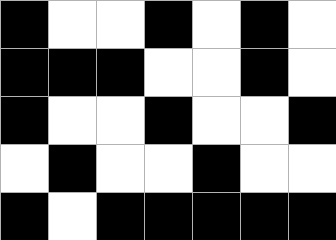[["black", "white", "white", "black", "white", "black", "white"], ["black", "black", "black", "white", "white", "black", "white"], ["black", "white", "white", "black", "white", "white", "black"], ["white", "black", "white", "white", "black", "white", "white"], ["black", "white", "black", "black", "black", "black", "black"]]